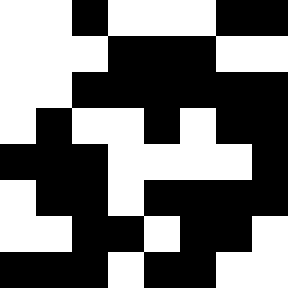[["white", "white", "black", "white", "white", "white", "black", "black"], ["white", "white", "white", "black", "black", "black", "white", "white"], ["white", "white", "black", "black", "black", "black", "black", "black"], ["white", "black", "white", "white", "black", "white", "black", "black"], ["black", "black", "black", "white", "white", "white", "white", "black"], ["white", "black", "black", "white", "black", "black", "black", "black"], ["white", "white", "black", "black", "white", "black", "black", "white"], ["black", "black", "black", "white", "black", "black", "white", "white"]]